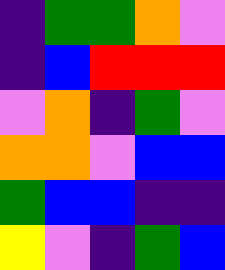[["indigo", "green", "green", "orange", "violet"], ["indigo", "blue", "red", "red", "red"], ["violet", "orange", "indigo", "green", "violet"], ["orange", "orange", "violet", "blue", "blue"], ["green", "blue", "blue", "indigo", "indigo"], ["yellow", "violet", "indigo", "green", "blue"]]